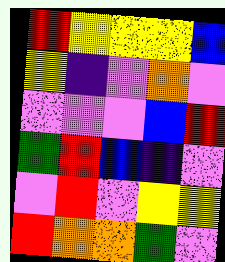[["red", "yellow", "yellow", "yellow", "blue"], ["yellow", "indigo", "violet", "orange", "violet"], ["violet", "violet", "violet", "blue", "red"], ["green", "red", "blue", "indigo", "violet"], ["violet", "red", "violet", "yellow", "yellow"], ["red", "orange", "orange", "green", "violet"]]